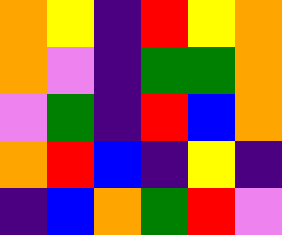[["orange", "yellow", "indigo", "red", "yellow", "orange"], ["orange", "violet", "indigo", "green", "green", "orange"], ["violet", "green", "indigo", "red", "blue", "orange"], ["orange", "red", "blue", "indigo", "yellow", "indigo"], ["indigo", "blue", "orange", "green", "red", "violet"]]